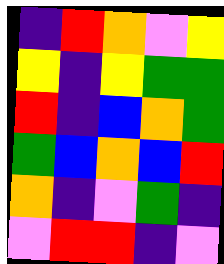[["indigo", "red", "orange", "violet", "yellow"], ["yellow", "indigo", "yellow", "green", "green"], ["red", "indigo", "blue", "orange", "green"], ["green", "blue", "orange", "blue", "red"], ["orange", "indigo", "violet", "green", "indigo"], ["violet", "red", "red", "indigo", "violet"]]